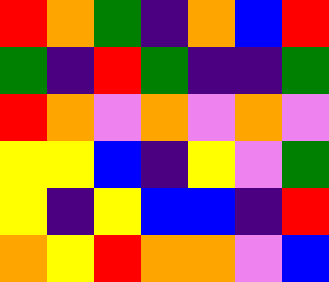[["red", "orange", "green", "indigo", "orange", "blue", "red"], ["green", "indigo", "red", "green", "indigo", "indigo", "green"], ["red", "orange", "violet", "orange", "violet", "orange", "violet"], ["yellow", "yellow", "blue", "indigo", "yellow", "violet", "green"], ["yellow", "indigo", "yellow", "blue", "blue", "indigo", "red"], ["orange", "yellow", "red", "orange", "orange", "violet", "blue"]]